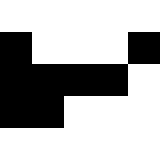[["white", "white", "white", "white", "white"], ["black", "white", "white", "white", "black"], ["black", "black", "black", "black", "white"], ["black", "black", "white", "white", "white"], ["white", "white", "white", "white", "white"]]